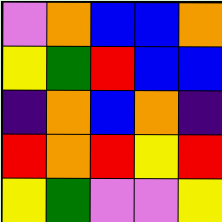[["violet", "orange", "blue", "blue", "orange"], ["yellow", "green", "red", "blue", "blue"], ["indigo", "orange", "blue", "orange", "indigo"], ["red", "orange", "red", "yellow", "red"], ["yellow", "green", "violet", "violet", "yellow"]]